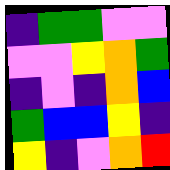[["indigo", "green", "green", "violet", "violet"], ["violet", "violet", "yellow", "orange", "green"], ["indigo", "violet", "indigo", "orange", "blue"], ["green", "blue", "blue", "yellow", "indigo"], ["yellow", "indigo", "violet", "orange", "red"]]